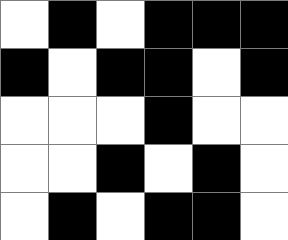[["white", "black", "white", "black", "black", "black"], ["black", "white", "black", "black", "white", "black"], ["white", "white", "white", "black", "white", "white"], ["white", "white", "black", "white", "black", "white"], ["white", "black", "white", "black", "black", "white"]]